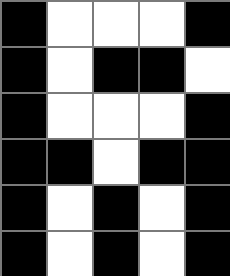[["black", "white", "white", "white", "black"], ["black", "white", "black", "black", "white"], ["black", "white", "white", "white", "black"], ["black", "black", "white", "black", "black"], ["black", "white", "black", "white", "black"], ["black", "white", "black", "white", "black"]]